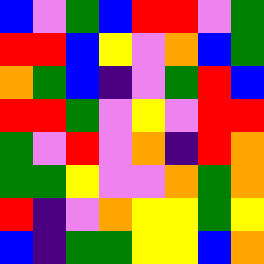[["blue", "violet", "green", "blue", "red", "red", "violet", "green"], ["red", "red", "blue", "yellow", "violet", "orange", "blue", "green"], ["orange", "green", "blue", "indigo", "violet", "green", "red", "blue"], ["red", "red", "green", "violet", "yellow", "violet", "red", "red"], ["green", "violet", "red", "violet", "orange", "indigo", "red", "orange"], ["green", "green", "yellow", "violet", "violet", "orange", "green", "orange"], ["red", "indigo", "violet", "orange", "yellow", "yellow", "green", "yellow"], ["blue", "indigo", "green", "green", "yellow", "yellow", "blue", "orange"]]